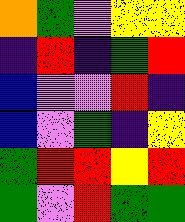[["orange", "green", "violet", "yellow", "yellow"], ["indigo", "red", "indigo", "green", "red"], ["blue", "violet", "violet", "red", "indigo"], ["blue", "violet", "green", "indigo", "yellow"], ["green", "red", "red", "yellow", "red"], ["green", "violet", "red", "green", "green"]]